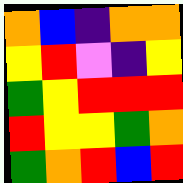[["orange", "blue", "indigo", "orange", "orange"], ["yellow", "red", "violet", "indigo", "yellow"], ["green", "yellow", "red", "red", "red"], ["red", "yellow", "yellow", "green", "orange"], ["green", "orange", "red", "blue", "red"]]